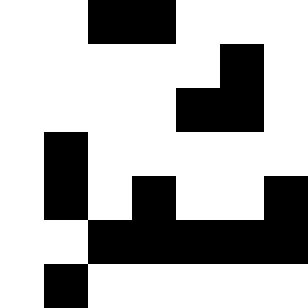[["white", "white", "black", "black", "white", "white", "white"], ["white", "white", "white", "white", "white", "black", "white"], ["white", "white", "white", "white", "black", "black", "white"], ["white", "black", "white", "white", "white", "white", "white"], ["white", "black", "white", "black", "white", "white", "black"], ["white", "white", "black", "black", "black", "black", "black"], ["white", "black", "white", "white", "white", "white", "white"]]